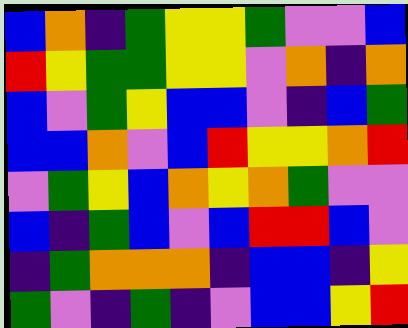[["blue", "orange", "indigo", "green", "yellow", "yellow", "green", "violet", "violet", "blue"], ["red", "yellow", "green", "green", "yellow", "yellow", "violet", "orange", "indigo", "orange"], ["blue", "violet", "green", "yellow", "blue", "blue", "violet", "indigo", "blue", "green"], ["blue", "blue", "orange", "violet", "blue", "red", "yellow", "yellow", "orange", "red"], ["violet", "green", "yellow", "blue", "orange", "yellow", "orange", "green", "violet", "violet"], ["blue", "indigo", "green", "blue", "violet", "blue", "red", "red", "blue", "violet"], ["indigo", "green", "orange", "orange", "orange", "indigo", "blue", "blue", "indigo", "yellow"], ["green", "violet", "indigo", "green", "indigo", "violet", "blue", "blue", "yellow", "red"]]